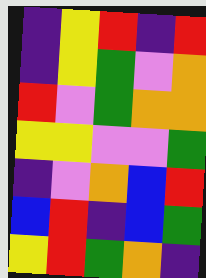[["indigo", "yellow", "red", "indigo", "red"], ["indigo", "yellow", "green", "violet", "orange"], ["red", "violet", "green", "orange", "orange"], ["yellow", "yellow", "violet", "violet", "green"], ["indigo", "violet", "orange", "blue", "red"], ["blue", "red", "indigo", "blue", "green"], ["yellow", "red", "green", "orange", "indigo"]]